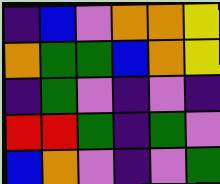[["indigo", "blue", "violet", "orange", "orange", "yellow"], ["orange", "green", "green", "blue", "orange", "yellow"], ["indigo", "green", "violet", "indigo", "violet", "indigo"], ["red", "red", "green", "indigo", "green", "violet"], ["blue", "orange", "violet", "indigo", "violet", "green"]]